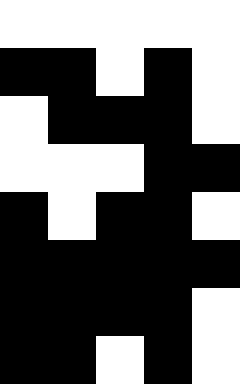[["white", "white", "white", "white", "white"], ["black", "black", "white", "black", "white"], ["white", "black", "black", "black", "white"], ["white", "white", "white", "black", "black"], ["black", "white", "black", "black", "white"], ["black", "black", "black", "black", "black"], ["black", "black", "black", "black", "white"], ["black", "black", "white", "black", "white"]]